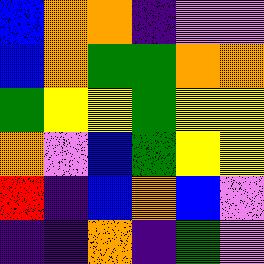[["blue", "orange", "orange", "indigo", "violet", "violet"], ["blue", "orange", "green", "green", "orange", "orange"], ["green", "yellow", "yellow", "green", "yellow", "yellow"], ["orange", "violet", "blue", "green", "yellow", "yellow"], ["red", "indigo", "blue", "orange", "blue", "violet"], ["indigo", "indigo", "orange", "indigo", "green", "violet"]]